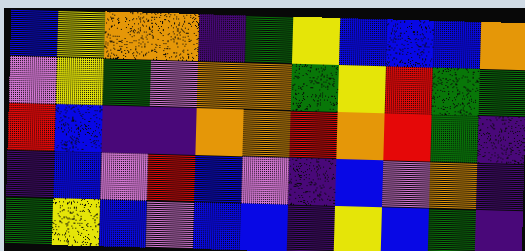[["blue", "yellow", "orange", "orange", "indigo", "green", "yellow", "blue", "blue", "blue", "orange"], ["violet", "yellow", "green", "violet", "orange", "orange", "green", "yellow", "red", "green", "green"], ["red", "blue", "indigo", "indigo", "orange", "orange", "red", "orange", "red", "green", "indigo"], ["indigo", "blue", "violet", "red", "blue", "violet", "indigo", "blue", "violet", "orange", "indigo"], ["green", "yellow", "blue", "violet", "blue", "blue", "indigo", "yellow", "blue", "green", "indigo"]]